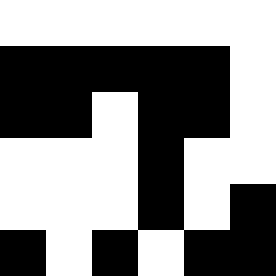[["white", "white", "white", "white", "white", "white"], ["black", "black", "black", "black", "black", "white"], ["black", "black", "white", "black", "black", "white"], ["white", "white", "white", "black", "white", "white"], ["white", "white", "white", "black", "white", "black"], ["black", "white", "black", "white", "black", "black"]]